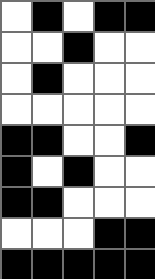[["white", "black", "white", "black", "black"], ["white", "white", "black", "white", "white"], ["white", "black", "white", "white", "white"], ["white", "white", "white", "white", "white"], ["black", "black", "white", "white", "black"], ["black", "white", "black", "white", "white"], ["black", "black", "white", "white", "white"], ["white", "white", "white", "black", "black"], ["black", "black", "black", "black", "black"]]